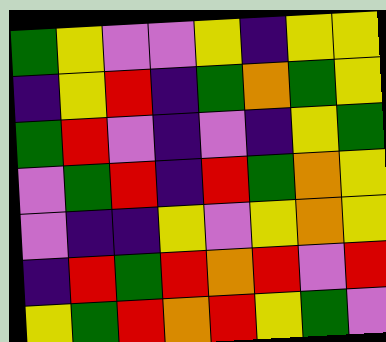[["green", "yellow", "violet", "violet", "yellow", "indigo", "yellow", "yellow"], ["indigo", "yellow", "red", "indigo", "green", "orange", "green", "yellow"], ["green", "red", "violet", "indigo", "violet", "indigo", "yellow", "green"], ["violet", "green", "red", "indigo", "red", "green", "orange", "yellow"], ["violet", "indigo", "indigo", "yellow", "violet", "yellow", "orange", "yellow"], ["indigo", "red", "green", "red", "orange", "red", "violet", "red"], ["yellow", "green", "red", "orange", "red", "yellow", "green", "violet"]]